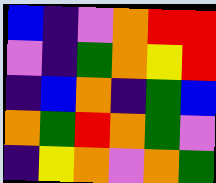[["blue", "indigo", "violet", "orange", "red", "red"], ["violet", "indigo", "green", "orange", "yellow", "red"], ["indigo", "blue", "orange", "indigo", "green", "blue"], ["orange", "green", "red", "orange", "green", "violet"], ["indigo", "yellow", "orange", "violet", "orange", "green"]]